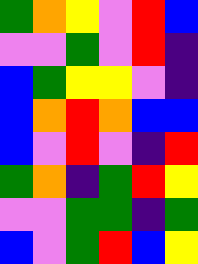[["green", "orange", "yellow", "violet", "red", "blue"], ["violet", "violet", "green", "violet", "red", "indigo"], ["blue", "green", "yellow", "yellow", "violet", "indigo"], ["blue", "orange", "red", "orange", "blue", "blue"], ["blue", "violet", "red", "violet", "indigo", "red"], ["green", "orange", "indigo", "green", "red", "yellow"], ["violet", "violet", "green", "green", "indigo", "green"], ["blue", "violet", "green", "red", "blue", "yellow"]]